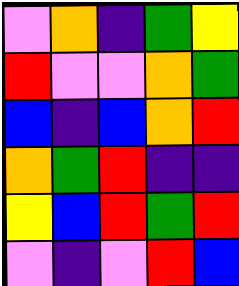[["violet", "orange", "indigo", "green", "yellow"], ["red", "violet", "violet", "orange", "green"], ["blue", "indigo", "blue", "orange", "red"], ["orange", "green", "red", "indigo", "indigo"], ["yellow", "blue", "red", "green", "red"], ["violet", "indigo", "violet", "red", "blue"]]